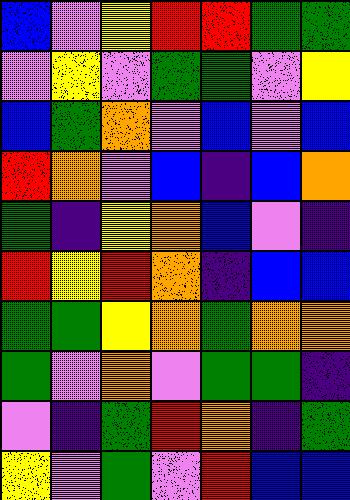[["blue", "violet", "yellow", "red", "red", "green", "green"], ["violet", "yellow", "violet", "green", "green", "violet", "yellow"], ["blue", "green", "orange", "violet", "blue", "violet", "blue"], ["red", "orange", "violet", "blue", "indigo", "blue", "orange"], ["green", "indigo", "yellow", "orange", "blue", "violet", "indigo"], ["red", "yellow", "red", "orange", "indigo", "blue", "blue"], ["green", "green", "yellow", "orange", "green", "orange", "orange"], ["green", "violet", "orange", "violet", "green", "green", "indigo"], ["violet", "indigo", "green", "red", "orange", "indigo", "green"], ["yellow", "violet", "green", "violet", "red", "blue", "blue"]]